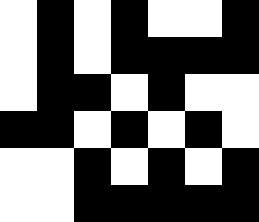[["white", "black", "white", "black", "white", "white", "black"], ["white", "black", "white", "black", "black", "black", "black"], ["white", "black", "black", "white", "black", "white", "white"], ["black", "black", "white", "black", "white", "black", "white"], ["white", "white", "black", "white", "black", "white", "black"], ["white", "white", "black", "black", "black", "black", "black"]]